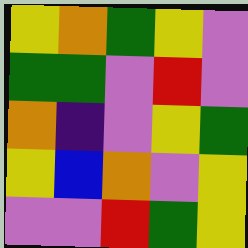[["yellow", "orange", "green", "yellow", "violet"], ["green", "green", "violet", "red", "violet"], ["orange", "indigo", "violet", "yellow", "green"], ["yellow", "blue", "orange", "violet", "yellow"], ["violet", "violet", "red", "green", "yellow"]]